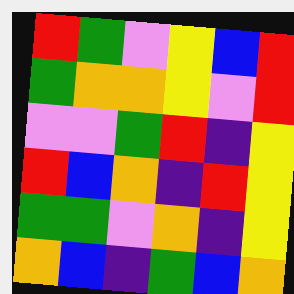[["red", "green", "violet", "yellow", "blue", "red"], ["green", "orange", "orange", "yellow", "violet", "red"], ["violet", "violet", "green", "red", "indigo", "yellow"], ["red", "blue", "orange", "indigo", "red", "yellow"], ["green", "green", "violet", "orange", "indigo", "yellow"], ["orange", "blue", "indigo", "green", "blue", "orange"]]